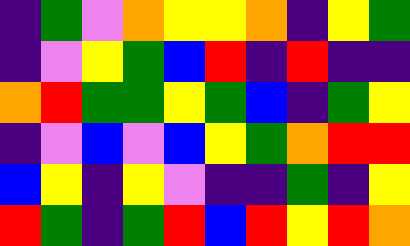[["indigo", "green", "violet", "orange", "yellow", "yellow", "orange", "indigo", "yellow", "green"], ["indigo", "violet", "yellow", "green", "blue", "red", "indigo", "red", "indigo", "indigo"], ["orange", "red", "green", "green", "yellow", "green", "blue", "indigo", "green", "yellow"], ["indigo", "violet", "blue", "violet", "blue", "yellow", "green", "orange", "red", "red"], ["blue", "yellow", "indigo", "yellow", "violet", "indigo", "indigo", "green", "indigo", "yellow"], ["red", "green", "indigo", "green", "red", "blue", "red", "yellow", "red", "orange"]]